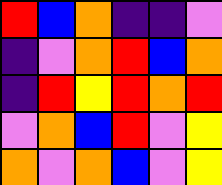[["red", "blue", "orange", "indigo", "indigo", "violet"], ["indigo", "violet", "orange", "red", "blue", "orange"], ["indigo", "red", "yellow", "red", "orange", "red"], ["violet", "orange", "blue", "red", "violet", "yellow"], ["orange", "violet", "orange", "blue", "violet", "yellow"]]